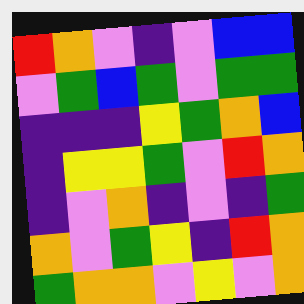[["red", "orange", "violet", "indigo", "violet", "blue", "blue"], ["violet", "green", "blue", "green", "violet", "green", "green"], ["indigo", "indigo", "indigo", "yellow", "green", "orange", "blue"], ["indigo", "yellow", "yellow", "green", "violet", "red", "orange"], ["indigo", "violet", "orange", "indigo", "violet", "indigo", "green"], ["orange", "violet", "green", "yellow", "indigo", "red", "orange"], ["green", "orange", "orange", "violet", "yellow", "violet", "orange"]]